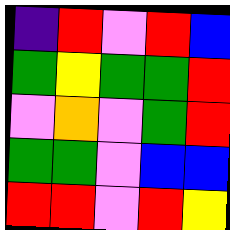[["indigo", "red", "violet", "red", "blue"], ["green", "yellow", "green", "green", "red"], ["violet", "orange", "violet", "green", "red"], ["green", "green", "violet", "blue", "blue"], ["red", "red", "violet", "red", "yellow"]]